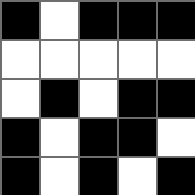[["black", "white", "black", "black", "black"], ["white", "white", "white", "white", "white"], ["white", "black", "white", "black", "black"], ["black", "white", "black", "black", "white"], ["black", "white", "black", "white", "black"]]